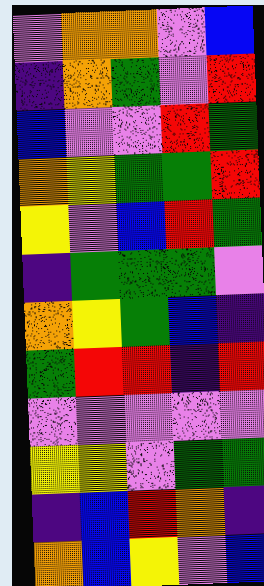[["violet", "orange", "orange", "violet", "blue"], ["indigo", "orange", "green", "violet", "red"], ["blue", "violet", "violet", "red", "green"], ["orange", "yellow", "green", "green", "red"], ["yellow", "violet", "blue", "red", "green"], ["indigo", "green", "green", "green", "violet"], ["orange", "yellow", "green", "blue", "indigo"], ["green", "red", "red", "indigo", "red"], ["violet", "violet", "violet", "violet", "violet"], ["yellow", "yellow", "violet", "green", "green"], ["indigo", "blue", "red", "orange", "indigo"], ["orange", "blue", "yellow", "violet", "blue"]]